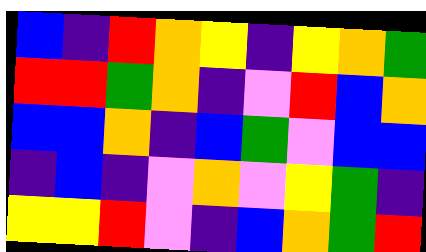[["blue", "indigo", "red", "orange", "yellow", "indigo", "yellow", "orange", "green"], ["red", "red", "green", "orange", "indigo", "violet", "red", "blue", "orange"], ["blue", "blue", "orange", "indigo", "blue", "green", "violet", "blue", "blue"], ["indigo", "blue", "indigo", "violet", "orange", "violet", "yellow", "green", "indigo"], ["yellow", "yellow", "red", "violet", "indigo", "blue", "orange", "green", "red"]]